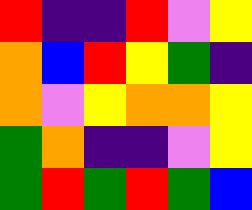[["red", "indigo", "indigo", "red", "violet", "yellow"], ["orange", "blue", "red", "yellow", "green", "indigo"], ["orange", "violet", "yellow", "orange", "orange", "yellow"], ["green", "orange", "indigo", "indigo", "violet", "yellow"], ["green", "red", "green", "red", "green", "blue"]]